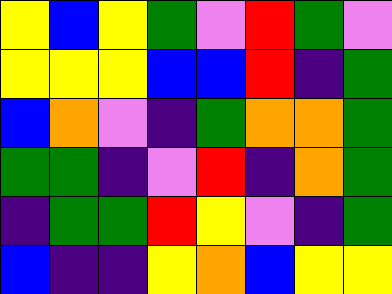[["yellow", "blue", "yellow", "green", "violet", "red", "green", "violet"], ["yellow", "yellow", "yellow", "blue", "blue", "red", "indigo", "green"], ["blue", "orange", "violet", "indigo", "green", "orange", "orange", "green"], ["green", "green", "indigo", "violet", "red", "indigo", "orange", "green"], ["indigo", "green", "green", "red", "yellow", "violet", "indigo", "green"], ["blue", "indigo", "indigo", "yellow", "orange", "blue", "yellow", "yellow"]]